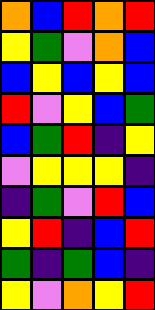[["orange", "blue", "red", "orange", "red"], ["yellow", "green", "violet", "orange", "blue"], ["blue", "yellow", "blue", "yellow", "blue"], ["red", "violet", "yellow", "blue", "green"], ["blue", "green", "red", "indigo", "yellow"], ["violet", "yellow", "yellow", "yellow", "indigo"], ["indigo", "green", "violet", "red", "blue"], ["yellow", "red", "indigo", "blue", "red"], ["green", "indigo", "green", "blue", "indigo"], ["yellow", "violet", "orange", "yellow", "red"]]